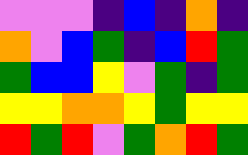[["violet", "violet", "violet", "indigo", "blue", "indigo", "orange", "indigo"], ["orange", "violet", "blue", "green", "indigo", "blue", "red", "green"], ["green", "blue", "blue", "yellow", "violet", "green", "indigo", "green"], ["yellow", "yellow", "orange", "orange", "yellow", "green", "yellow", "yellow"], ["red", "green", "red", "violet", "green", "orange", "red", "green"]]